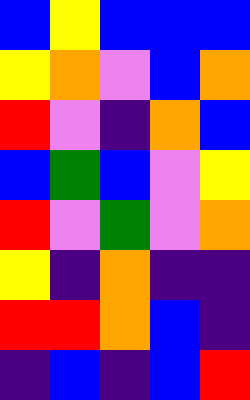[["blue", "yellow", "blue", "blue", "blue"], ["yellow", "orange", "violet", "blue", "orange"], ["red", "violet", "indigo", "orange", "blue"], ["blue", "green", "blue", "violet", "yellow"], ["red", "violet", "green", "violet", "orange"], ["yellow", "indigo", "orange", "indigo", "indigo"], ["red", "red", "orange", "blue", "indigo"], ["indigo", "blue", "indigo", "blue", "red"]]